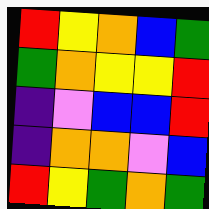[["red", "yellow", "orange", "blue", "green"], ["green", "orange", "yellow", "yellow", "red"], ["indigo", "violet", "blue", "blue", "red"], ["indigo", "orange", "orange", "violet", "blue"], ["red", "yellow", "green", "orange", "green"]]